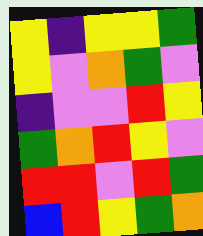[["yellow", "indigo", "yellow", "yellow", "green"], ["yellow", "violet", "orange", "green", "violet"], ["indigo", "violet", "violet", "red", "yellow"], ["green", "orange", "red", "yellow", "violet"], ["red", "red", "violet", "red", "green"], ["blue", "red", "yellow", "green", "orange"]]